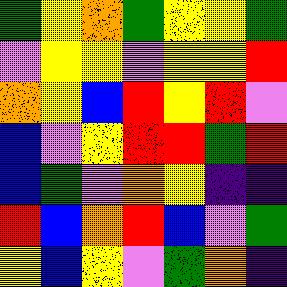[["green", "yellow", "orange", "green", "yellow", "yellow", "green"], ["violet", "yellow", "yellow", "violet", "yellow", "yellow", "red"], ["orange", "yellow", "blue", "red", "yellow", "red", "violet"], ["blue", "violet", "yellow", "red", "red", "green", "red"], ["blue", "green", "violet", "orange", "yellow", "indigo", "indigo"], ["red", "blue", "orange", "red", "blue", "violet", "green"], ["yellow", "blue", "yellow", "violet", "green", "orange", "indigo"]]